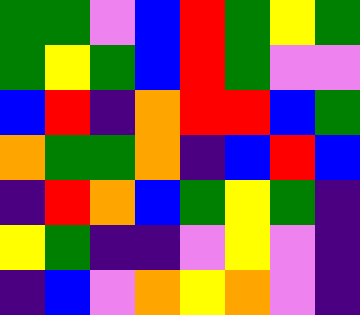[["green", "green", "violet", "blue", "red", "green", "yellow", "green"], ["green", "yellow", "green", "blue", "red", "green", "violet", "violet"], ["blue", "red", "indigo", "orange", "red", "red", "blue", "green"], ["orange", "green", "green", "orange", "indigo", "blue", "red", "blue"], ["indigo", "red", "orange", "blue", "green", "yellow", "green", "indigo"], ["yellow", "green", "indigo", "indigo", "violet", "yellow", "violet", "indigo"], ["indigo", "blue", "violet", "orange", "yellow", "orange", "violet", "indigo"]]